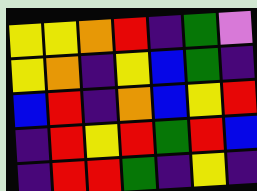[["yellow", "yellow", "orange", "red", "indigo", "green", "violet"], ["yellow", "orange", "indigo", "yellow", "blue", "green", "indigo"], ["blue", "red", "indigo", "orange", "blue", "yellow", "red"], ["indigo", "red", "yellow", "red", "green", "red", "blue"], ["indigo", "red", "red", "green", "indigo", "yellow", "indigo"]]